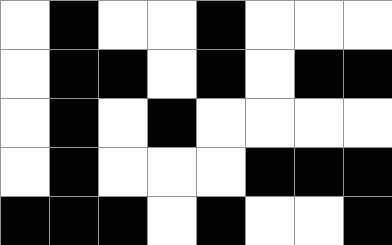[["white", "black", "white", "white", "black", "white", "white", "white"], ["white", "black", "black", "white", "black", "white", "black", "black"], ["white", "black", "white", "black", "white", "white", "white", "white"], ["white", "black", "white", "white", "white", "black", "black", "black"], ["black", "black", "black", "white", "black", "white", "white", "black"]]